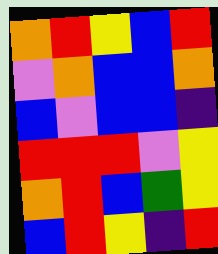[["orange", "red", "yellow", "blue", "red"], ["violet", "orange", "blue", "blue", "orange"], ["blue", "violet", "blue", "blue", "indigo"], ["red", "red", "red", "violet", "yellow"], ["orange", "red", "blue", "green", "yellow"], ["blue", "red", "yellow", "indigo", "red"]]